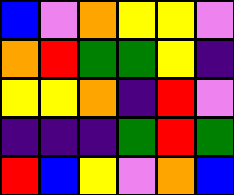[["blue", "violet", "orange", "yellow", "yellow", "violet"], ["orange", "red", "green", "green", "yellow", "indigo"], ["yellow", "yellow", "orange", "indigo", "red", "violet"], ["indigo", "indigo", "indigo", "green", "red", "green"], ["red", "blue", "yellow", "violet", "orange", "blue"]]